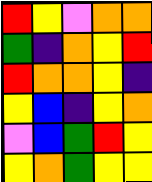[["red", "yellow", "violet", "orange", "orange"], ["green", "indigo", "orange", "yellow", "red"], ["red", "orange", "orange", "yellow", "indigo"], ["yellow", "blue", "indigo", "yellow", "orange"], ["violet", "blue", "green", "red", "yellow"], ["yellow", "orange", "green", "yellow", "yellow"]]